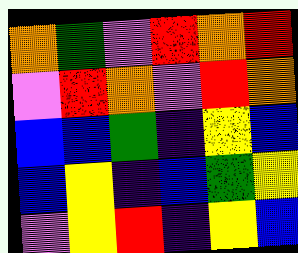[["orange", "green", "violet", "red", "orange", "red"], ["violet", "red", "orange", "violet", "red", "orange"], ["blue", "blue", "green", "indigo", "yellow", "blue"], ["blue", "yellow", "indigo", "blue", "green", "yellow"], ["violet", "yellow", "red", "indigo", "yellow", "blue"]]